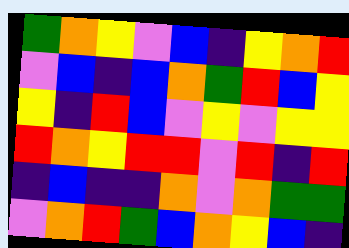[["green", "orange", "yellow", "violet", "blue", "indigo", "yellow", "orange", "red"], ["violet", "blue", "indigo", "blue", "orange", "green", "red", "blue", "yellow"], ["yellow", "indigo", "red", "blue", "violet", "yellow", "violet", "yellow", "yellow"], ["red", "orange", "yellow", "red", "red", "violet", "red", "indigo", "red"], ["indigo", "blue", "indigo", "indigo", "orange", "violet", "orange", "green", "green"], ["violet", "orange", "red", "green", "blue", "orange", "yellow", "blue", "indigo"]]